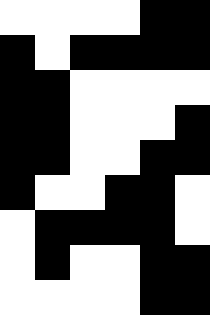[["white", "white", "white", "white", "black", "black"], ["black", "white", "black", "black", "black", "black"], ["black", "black", "white", "white", "white", "white"], ["black", "black", "white", "white", "white", "black"], ["black", "black", "white", "white", "black", "black"], ["black", "white", "white", "black", "black", "white"], ["white", "black", "black", "black", "black", "white"], ["white", "black", "white", "white", "black", "black"], ["white", "white", "white", "white", "black", "black"]]